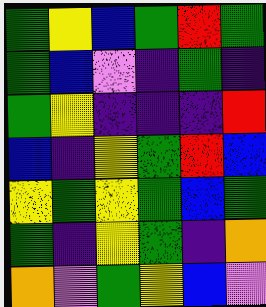[["green", "yellow", "blue", "green", "red", "green"], ["green", "blue", "violet", "indigo", "green", "indigo"], ["green", "yellow", "indigo", "indigo", "indigo", "red"], ["blue", "indigo", "yellow", "green", "red", "blue"], ["yellow", "green", "yellow", "green", "blue", "green"], ["green", "indigo", "yellow", "green", "indigo", "orange"], ["orange", "violet", "green", "yellow", "blue", "violet"]]